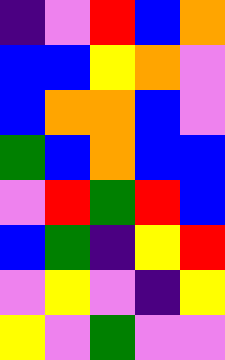[["indigo", "violet", "red", "blue", "orange"], ["blue", "blue", "yellow", "orange", "violet"], ["blue", "orange", "orange", "blue", "violet"], ["green", "blue", "orange", "blue", "blue"], ["violet", "red", "green", "red", "blue"], ["blue", "green", "indigo", "yellow", "red"], ["violet", "yellow", "violet", "indigo", "yellow"], ["yellow", "violet", "green", "violet", "violet"]]